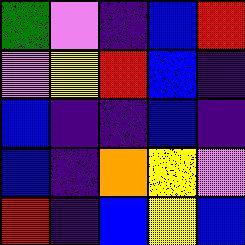[["green", "violet", "indigo", "blue", "red"], ["violet", "yellow", "red", "blue", "indigo"], ["blue", "indigo", "indigo", "blue", "indigo"], ["blue", "indigo", "orange", "yellow", "violet"], ["red", "indigo", "blue", "yellow", "blue"]]